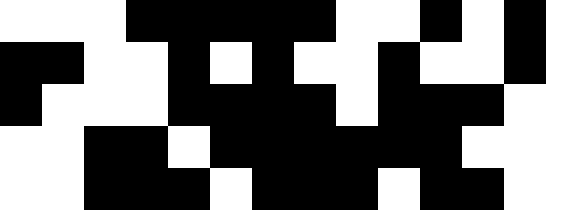[["white", "white", "white", "black", "black", "black", "black", "black", "white", "white", "black", "white", "black", "white"], ["black", "black", "white", "white", "black", "white", "black", "white", "white", "black", "white", "white", "black", "white"], ["black", "white", "white", "white", "black", "black", "black", "black", "white", "black", "black", "black", "white", "white"], ["white", "white", "black", "black", "white", "black", "black", "black", "black", "black", "black", "white", "white", "white"], ["white", "white", "black", "black", "black", "white", "black", "black", "black", "white", "black", "black", "white", "white"]]